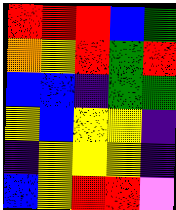[["red", "red", "red", "blue", "green"], ["orange", "yellow", "red", "green", "red"], ["blue", "blue", "indigo", "green", "green"], ["yellow", "blue", "yellow", "yellow", "indigo"], ["indigo", "yellow", "yellow", "yellow", "indigo"], ["blue", "yellow", "red", "red", "violet"]]